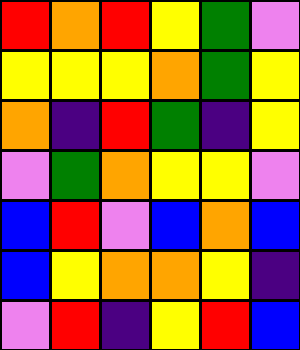[["red", "orange", "red", "yellow", "green", "violet"], ["yellow", "yellow", "yellow", "orange", "green", "yellow"], ["orange", "indigo", "red", "green", "indigo", "yellow"], ["violet", "green", "orange", "yellow", "yellow", "violet"], ["blue", "red", "violet", "blue", "orange", "blue"], ["blue", "yellow", "orange", "orange", "yellow", "indigo"], ["violet", "red", "indigo", "yellow", "red", "blue"]]